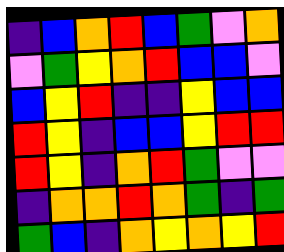[["indigo", "blue", "orange", "red", "blue", "green", "violet", "orange"], ["violet", "green", "yellow", "orange", "red", "blue", "blue", "violet"], ["blue", "yellow", "red", "indigo", "indigo", "yellow", "blue", "blue"], ["red", "yellow", "indigo", "blue", "blue", "yellow", "red", "red"], ["red", "yellow", "indigo", "orange", "red", "green", "violet", "violet"], ["indigo", "orange", "orange", "red", "orange", "green", "indigo", "green"], ["green", "blue", "indigo", "orange", "yellow", "orange", "yellow", "red"]]